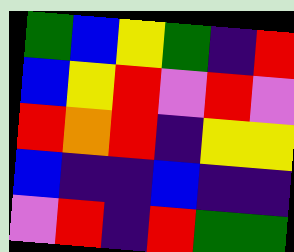[["green", "blue", "yellow", "green", "indigo", "red"], ["blue", "yellow", "red", "violet", "red", "violet"], ["red", "orange", "red", "indigo", "yellow", "yellow"], ["blue", "indigo", "indigo", "blue", "indigo", "indigo"], ["violet", "red", "indigo", "red", "green", "green"]]